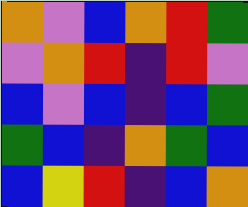[["orange", "violet", "blue", "orange", "red", "green"], ["violet", "orange", "red", "indigo", "red", "violet"], ["blue", "violet", "blue", "indigo", "blue", "green"], ["green", "blue", "indigo", "orange", "green", "blue"], ["blue", "yellow", "red", "indigo", "blue", "orange"]]